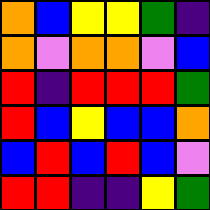[["orange", "blue", "yellow", "yellow", "green", "indigo"], ["orange", "violet", "orange", "orange", "violet", "blue"], ["red", "indigo", "red", "red", "red", "green"], ["red", "blue", "yellow", "blue", "blue", "orange"], ["blue", "red", "blue", "red", "blue", "violet"], ["red", "red", "indigo", "indigo", "yellow", "green"]]